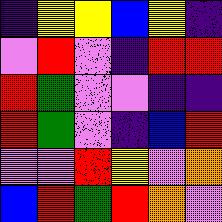[["indigo", "yellow", "yellow", "blue", "yellow", "indigo"], ["violet", "red", "violet", "indigo", "red", "red"], ["red", "green", "violet", "violet", "indigo", "indigo"], ["red", "green", "violet", "indigo", "blue", "red"], ["violet", "violet", "red", "yellow", "violet", "orange"], ["blue", "red", "green", "red", "orange", "violet"]]